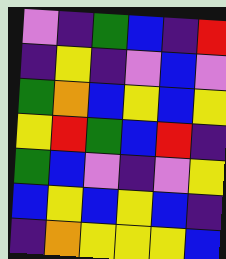[["violet", "indigo", "green", "blue", "indigo", "red"], ["indigo", "yellow", "indigo", "violet", "blue", "violet"], ["green", "orange", "blue", "yellow", "blue", "yellow"], ["yellow", "red", "green", "blue", "red", "indigo"], ["green", "blue", "violet", "indigo", "violet", "yellow"], ["blue", "yellow", "blue", "yellow", "blue", "indigo"], ["indigo", "orange", "yellow", "yellow", "yellow", "blue"]]